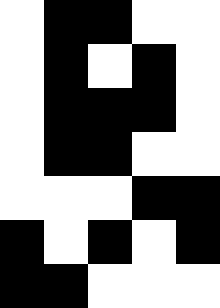[["white", "black", "black", "white", "white"], ["white", "black", "white", "black", "white"], ["white", "black", "black", "black", "white"], ["white", "black", "black", "white", "white"], ["white", "white", "white", "black", "black"], ["black", "white", "black", "white", "black"], ["black", "black", "white", "white", "white"]]